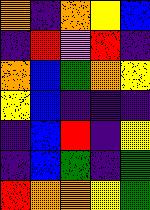[["orange", "indigo", "orange", "yellow", "blue"], ["indigo", "red", "violet", "red", "indigo"], ["orange", "blue", "green", "orange", "yellow"], ["yellow", "blue", "indigo", "indigo", "indigo"], ["indigo", "blue", "red", "indigo", "yellow"], ["indigo", "blue", "green", "indigo", "green"], ["red", "orange", "orange", "yellow", "green"]]